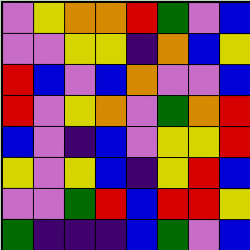[["violet", "yellow", "orange", "orange", "red", "green", "violet", "blue"], ["violet", "violet", "yellow", "yellow", "indigo", "orange", "blue", "yellow"], ["red", "blue", "violet", "blue", "orange", "violet", "violet", "blue"], ["red", "violet", "yellow", "orange", "violet", "green", "orange", "red"], ["blue", "violet", "indigo", "blue", "violet", "yellow", "yellow", "red"], ["yellow", "violet", "yellow", "blue", "indigo", "yellow", "red", "blue"], ["violet", "violet", "green", "red", "blue", "red", "red", "yellow"], ["green", "indigo", "indigo", "indigo", "blue", "green", "violet", "blue"]]